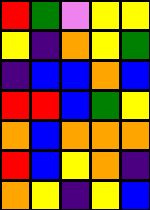[["red", "green", "violet", "yellow", "yellow"], ["yellow", "indigo", "orange", "yellow", "green"], ["indigo", "blue", "blue", "orange", "blue"], ["red", "red", "blue", "green", "yellow"], ["orange", "blue", "orange", "orange", "orange"], ["red", "blue", "yellow", "orange", "indigo"], ["orange", "yellow", "indigo", "yellow", "blue"]]